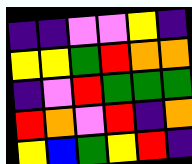[["indigo", "indigo", "violet", "violet", "yellow", "indigo"], ["yellow", "yellow", "green", "red", "orange", "orange"], ["indigo", "violet", "red", "green", "green", "green"], ["red", "orange", "violet", "red", "indigo", "orange"], ["yellow", "blue", "green", "yellow", "red", "indigo"]]